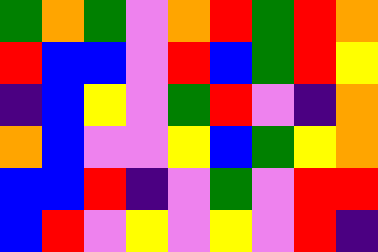[["green", "orange", "green", "violet", "orange", "red", "green", "red", "orange"], ["red", "blue", "blue", "violet", "red", "blue", "green", "red", "yellow"], ["indigo", "blue", "yellow", "violet", "green", "red", "violet", "indigo", "orange"], ["orange", "blue", "violet", "violet", "yellow", "blue", "green", "yellow", "orange"], ["blue", "blue", "red", "indigo", "violet", "green", "violet", "red", "red"], ["blue", "red", "violet", "yellow", "violet", "yellow", "violet", "red", "indigo"]]